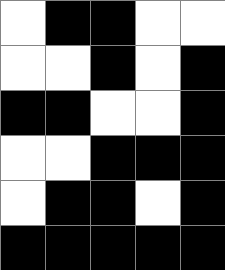[["white", "black", "black", "white", "white"], ["white", "white", "black", "white", "black"], ["black", "black", "white", "white", "black"], ["white", "white", "black", "black", "black"], ["white", "black", "black", "white", "black"], ["black", "black", "black", "black", "black"]]